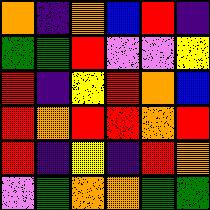[["orange", "indigo", "orange", "blue", "red", "indigo"], ["green", "green", "red", "violet", "violet", "yellow"], ["red", "indigo", "yellow", "red", "orange", "blue"], ["red", "orange", "red", "red", "orange", "red"], ["red", "indigo", "yellow", "indigo", "red", "orange"], ["violet", "green", "orange", "orange", "green", "green"]]